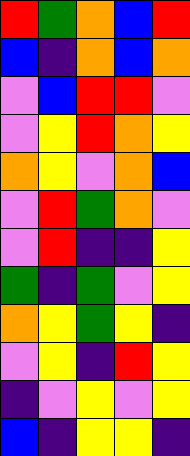[["red", "green", "orange", "blue", "red"], ["blue", "indigo", "orange", "blue", "orange"], ["violet", "blue", "red", "red", "violet"], ["violet", "yellow", "red", "orange", "yellow"], ["orange", "yellow", "violet", "orange", "blue"], ["violet", "red", "green", "orange", "violet"], ["violet", "red", "indigo", "indigo", "yellow"], ["green", "indigo", "green", "violet", "yellow"], ["orange", "yellow", "green", "yellow", "indigo"], ["violet", "yellow", "indigo", "red", "yellow"], ["indigo", "violet", "yellow", "violet", "yellow"], ["blue", "indigo", "yellow", "yellow", "indigo"]]